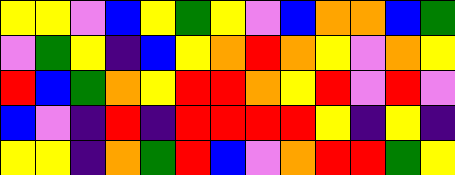[["yellow", "yellow", "violet", "blue", "yellow", "green", "yellow", "violet", "blue", "orange", "orange", "blue", "green"], ["violet", "green", "yellow", "indigo", "blue", "yellow", "orange", "red", "orange", "yellow", "violet", "orange", "yellow"], ["red", "blue", "green", "orange", "yellow", "red", "red", "orange", "yellow", "red", "violet", "red", "violet"], ["blue", "violet", "indigo", "red", "indigo", "red", "red", "red", "red", "yellow", "indigo", "yellow", "indigo"], ["yellow", "yellow", "indigo", "orange", "green", "red", "blue", "violet", "orange", "red", "red", "green", "yellow"]]